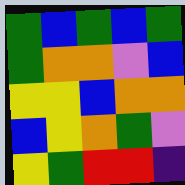[["green", "blue", "green", "blue", "green"], ["green", "orange", "orange", "violet", "blue"], ["yellow", "yellow", "blue", "orange", "orange"], ["blue", "yellow", "orange", "green", "violet"], ["yellow", "green", "red", "red", "indigo"]]